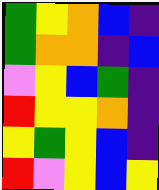[["green", "yellow", "orange", "blue", "indigo"], ["green", "orange", "orange", "indigo", "blue"], ["violet", "yellow", "blue", "green", "indigo"], ["red", "yellow", "yellow", "orange", "indigo"], ["yellow", "green", "yellow", "blue", "indigo"], ["red", "violet", "yellow", "blue", "yellow"]]